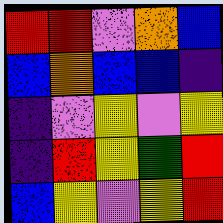[["red", "red", "violet", "orange", "blue"], ["blue", "orange", "blue", "blue", "indigo"], ["indigo", "violet", "yellow", "violet", "yellow"], ["indigo", "red", "yellow", "green", "red"], ["blue", "yellow", "violet", "yellow", "red"]]